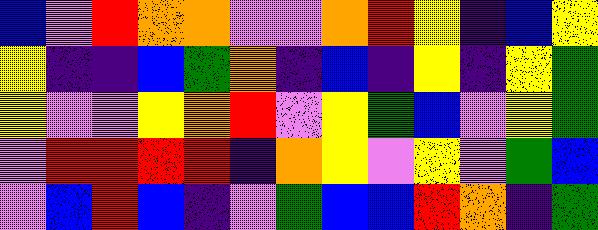[["blue", "violet", "red", "orange", "orange", "violet", "violet", "orange", "red", "yellow", "indigo", "blue", "yellow"], ["yellow", "indigo", "indigo", "blue", "green", "orange", "indigo", "blue", "indigo", "yellow", "indigo", "yellow", "green"], ["yellow", "violet", "violet", "yellow", "orange", "red", "violet", "yellow", "green", "blue", "violet", "yellow", "green"], ["violet", "red", "red", "red", "red", "indigo", "orange", "yellow", "violet", "yellow", "violet", "green", "blue"], ["violet", "blue", "red", "blue", "indigo", "violet", "green", "blue", "blue", "red", "orange", "indigo", "green"]]